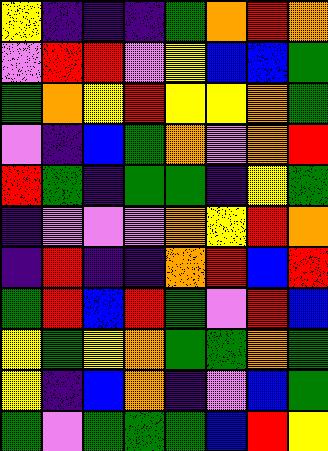[["yellow", "indigo", "indigo", "indigo", "green", "orange", "red", "orange"], ["violet", "red", "red", "violet", "yellow", "blue", "blue", "green"], ["green", "orange", "yellow", "red", "yellow", "yellow", "orange", "green"], ["violet", "indigo", "blue", "green", "orange", "violet", "orange", "red"], ["red", "green", "indigo", "green", "green", "indigo", "yellow", "green"], ["indigo", "violet", "violet", "violet", "orange", "yellow", "red", "orange"], ["indigo", "red", "indigo", "indigo", "orange", "red", "blue", "red"], ["green", "red", "blue", "red", "green", "violet", "red", "blue"], ["yellow", "green", "yellow", "orange", "green", "green", "orange", "green"], ["yellow", "indigo", "blue", "orange", "indigo", "violet", "blue", "green"], ["green", "violet", "green", "green", "green", "blue", "red", "yellow"]]